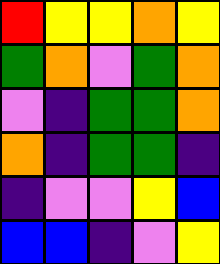[["red", "yellow", "yellow", "orange", "yellow"], ["green", "orange", "violet", "green", "orange"], ["violet", "indigo", "green", "green", "orange"], ["orange", "indigo", "green", "green", "indigo"], ["indigo", "violet", "violet", "yellow", "blue"], ["blue", "blue", "indigo", "violet", "yellow"]]